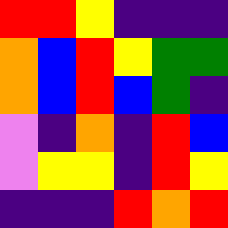[["red", "red", "yellow", "indigo", "indigo", "indigo"], ["orange", "blue", "red", "yellow", "green", "green"], ["orange", "blue", "red", "blue", "green", "indigo"], ["violet", "indigo", "orange", "indigo", "red", "blue"], ["violet", "yellow", "yellow", "indigo", "red", "yellow"], ["indigo", "indigo", "indigo", "red", "orange", "red"]]